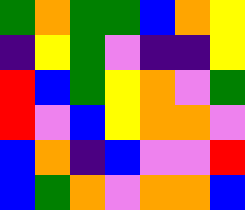[["green", "orange", "green", "green", "blue", "orange", "yellow"], ["indigo", "yellow", "green", "violet", "indigo", "indigo", "yellow"], ["red", "blue", "green", "yellow", "orange", "violet", "green"], ["red", "violet", "blue", "yellow", "orange", "orange", "violet"], ["blue", "orange", "indigo", "blue", "violet", "violet", "red"], ["blue", "green", "orange", "violet", "orange", "orange", "blue"]]